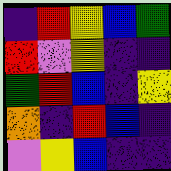[["indigo", "red", "yellow", "blue", "green"], ["red", "violet", "yellow", "indigo", "indigo"], ["green", "red", "blue", "indigo", "yellow"], ["orange", "indigo", "red", "blue", "indigo"], ["violet", "yellow", "blue", "indigo", "indigo"]]